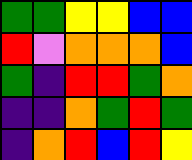[["green", "green", "yellow", "yellow", "blue", "blue"], ["red", "violet", "orange", "orange", "orange", "blue"], ["green", "indigo", "red", "red", "green", "orange"], ["indigo", "indigo", "orange", "green", "red", "green"], ["indigo", "orange", "red", "blue", "red", "yellow"]]